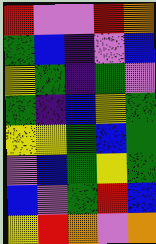[["red", "violet", "violet", "red", "orange"], ["green", "blue", "indigo", "violet", "blue"], ["yellow", "green", "indigo", "green", "violet"], ["green", "indigo", "blue", "yellow", "green"], ["yellow", "yellow", "green", "blue", "green"], ["violet", "blue", "green", "yellow", "green"], ["blue", "violet", "green", "red", "blue"], ["yellow", "red", "orange", "violet", "orange"]]